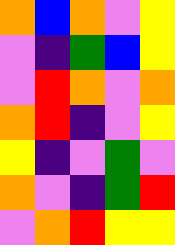[["orange", "blue", "orange", "violet", "yellow"], ["violet", "indigo", "green", "blue", "yellow"], ["violet", "red", "orange", "violet", "orange"], ["orange", "red", "indigo", "violet", "yellow"], ["yellow", "indigo", "violet", "green", "violet"], ["orange", "violet", "indigo", "green", "red"], ["violet", "orange", "red", "yellow", "yellow"]]